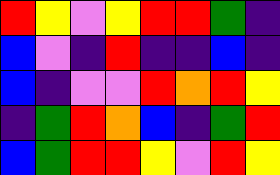[["red", "yellow", "violet", "yellow", "red", "red", "green", "indigo"], ["blue", "violet", "indigo", "red", "indigo", "indigo", "blue", "indigo"], ["blue", "indigo", "violet", "violet", "red", "orange", "red", "yellow"], ["indigo", "green", "red", "orange", "blue", "indigo", "green", "red"], ["blue", "green", "red", "red", "yellow", "violet", "red", "yellow"]]